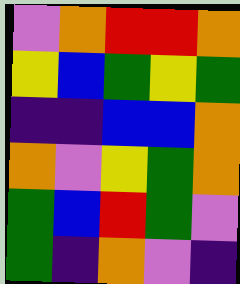[["violet", "orange", "red", "red", "orange"], ["yellow", "blue", "green", "yellow", "green"], ["indigo", "indigo", "blue", "blue", "orange"], ["orange", "violet", "yellow", "green", "orange"], ["green", "blue", "red", "green", "violet"], ["green", "indigo", "orange", "violet", "indigo"]]